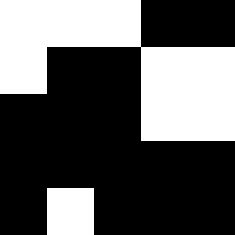[["white", "white", "white", "black", "black"], ["white", "black", "black", "white", "white"], ["black", "black", "black", "white", "white"], ["black", "black", "black", "black", "black"], ["black", "white", "black", "black", "black"]]